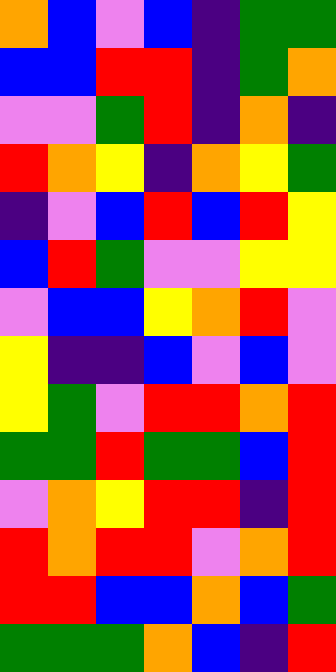[["orange", "blue", "violet", "blue", "indigo", "green", "green"], ["blue", "blue", "red", "red", "indigo", "green", "orange"], ["violet", "violet", "green", "red", "indigo", "orange", "indigo"], ["red", "orange", "yellow", "indigo", "orange", "yellow", "green"], ["indigo", "violet", "blue", "red", "blue", "red", "yellow"], ["blue", "red", "green", "violet", "violet", "yellow", "yellow"], ["violet", "blue", "blue", "yellow", "orange", "red", "violet"], ["yellow", "indigo", "indigo", "blue", "violet", "blue", "violet"], ["yellow", "green", "violet", "red", "red", "orange", "red"], ["green", "green", "red", "green", "green", "blue", "red"], ["violet", "orange", "yellow", "red", "red", "indigo", "red"], ["red", "orange", "red", "red", "violet", "orange", "red"], ["red", "red", "blue", "blue", "orange", "blue", "green"], ["green", "green", "green", "orange", "blue", "indigo", "red"]]